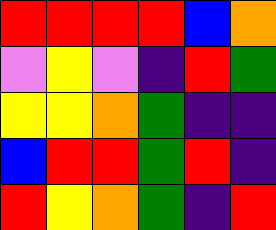[["red", "red", "red", "red", "blue", "orange"], ["violet", "yellow", "violet", "indigo", "red", "green"], ["yellow", "yellow", "orange", "green", "indigo", "indigo"], ["blue", "red", "red", "green", "red", "indigo"], ["red", "yellow", "orange", "green", "indigo", "red"]]